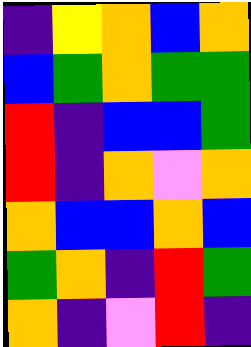[["indigo", "yellow", "orange", "blue", "orange"], ["blue", "green", "orange", "green", "green"], ["red", "indigo", "blue", "blue", "green"], ["red", "indigo", "orange", "violet", "orange"], ["orange", "blue", "blue", "orange", "blue"], ["green", "orange", "indigo", "red", "green"], ["orange", "indigo", "violet", "red", "indigo"]]